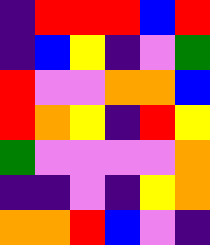[["indigo", "red", "red", "red", "blue", "red"], ["indigo", "blue", "yellow", "indigo", "violet", "green"], ["red", "violet", "violet", "orange", "orange", "blue"], ["red", "orange", "yellow", "indigo", "red", "yellow"], ["green", "violet", "violet", "violet", "violet", "orange"], ["indigo", "indigo", "violet", "indigo", "yellow", "orange"], ["orange", "orange", "red", "blue", "violet", "indigo"]]